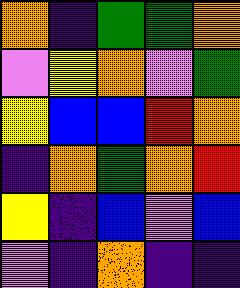[["orange", "indigo", "green", "green", "orange"], ["violet", "yellow", "orange", "violet", "green"], ["yellow", "blue", "blue", "red", "orange"], ["indigo", "orange", "green", "orange", "red"], ["yellow", "indigo", "blue", "violet", "blue"], ["violet", "indigo", "orange", "indigo", "indigo"]]